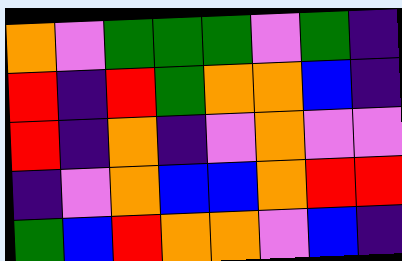[["orange", "violet", "green", "green", "green", "violet", "green", "indigo"], ["red", "indigo", "red", "green", "orange", "orange", "blue", "indigo"], ["red", "indigo", "orange", "indigo", "violet", "orange", "violet", "violet"], ["indigo", "violet", "orange", "blue", "blue", "orange", "red", "red"], ["green", "blue", "red", "orange", "orange", "violet", "blue", "indigo"]]